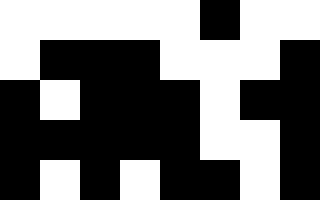[["white", "white", "white", "white", "white", "black", "white", "white"], ["white", "black", "black", "black", "white", "white", "white", "black"], ["black", "white", "black", "black", "black", "white", "black", "black"], ["black", "black", "black", "black", "black", "white", "white", "black"], ["black", "white", "black", "white", "black", "black", "white", "black"]]